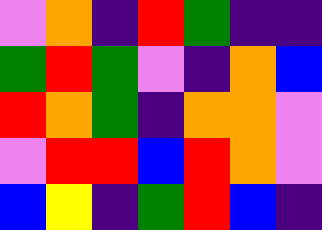[["violet", "orange", "indigo", "red", "green", "indigo", "indigo"], ["green", "red", "green", "violet", "indigo", "orange", "blue"], ["red", "orange", "green", "indigo", "orange", "orange", "violet"], ["violet", "red", "red", "blue", "red", "orange", "violet"], ["blue", "yellow", "indigo", "green", "red", "blue", "indigo"]]